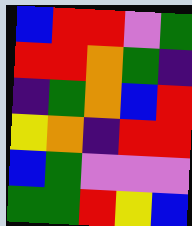[["blue", "red", "red", "violet", "green"], ["red", "red", "orange", "green", "indigo"], ["indigo", "green", "orange", "blue", "red"], ["yellow", "orange", "indigo", "red", "red"], ["blue", "green", "violet", "violet", "violet"], ["green", "green", "red", "yellow", "blue"]]